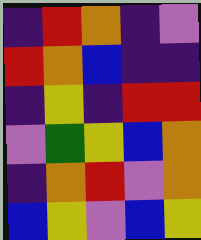[["indigo", "red", "orange", "indigo", "violet"], ["red", "orange", "blue", "indigo", "indigo"], ["indigo", "yellow", "indigo", "red", "red"], ["violet", "green", "yellow", "blue", "orange"], ["indigo", "orange", "red", "violet", "orange"], ["blue", "yellow", "violet", "blue", "yellow"]]